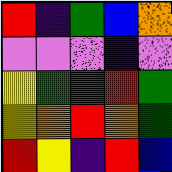[["red", "indigo", "green", "blue", "orange"], ["violet", "violet", "violet", "indigo", "violet"], ["yellow", "green", "green", "red", "green"], ["yellow", "orange", "red", "orange", "green"], ["red", "yellow", "indigo", "red", "blue"]]